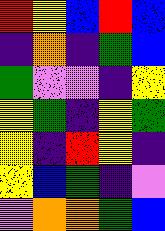[["red", "yellow", "blue", "red", "blue"], ["indigo", "orange", "indigo", "green", "blue"], ["green", "violet", "violet", "indigo", "yellow"], ["yellow", "green", "indigo", "yellow", "green"], ["yellow", "indigo", "red", "yellow", "indigo"], ["yellow", "blue", "green", "indigo", "violet"], ["violet", "orange", "orange", "green", "blue"]]